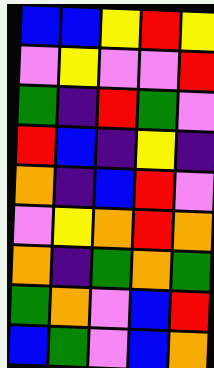[["blue", "blue", "yellow", "red", "yellow"], ["violet", "yellow", "violet", "violet", "red"], ["green", "indigo", "red", "green", "violet"], ["red", "blue", "indigo", "yellow", "indigo"], ["orange", "indigo", "blue", "red", "violet"], ["violet", "yellow", "orange", "red", "orange"], ["orange", "indigo", "green", "orange", "green"], ["green", "orange", "violet", "blue", "red"], ["blue", "green", "violet", "blue", "orange"]]